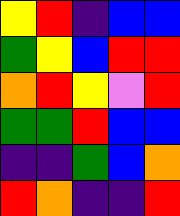[["yellow", "red", "indigo", "blue", "blue"], ["green", "yellow", "blue", "red", "red"], ["orange", "red", "yellow", "violet", "red"], ["green", "green", "red", "blue", "blue"], ["indigo", "indigo", "green", "blue", "orange"], ["red", "orange", "indigo", "indigo", "red"]]